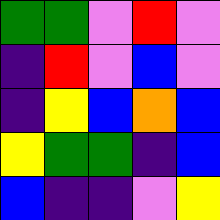[["green", "green", "violet", "red", "violet"], ["indigo", "red", "violet", "blue", "violet"], ["indigo", "yellow", "blue", "orange", "blue"], ["yellow", "green", "green", "indigo", "blue"], ["blue", "indigo", "indigo", "violet", "yellow"]]